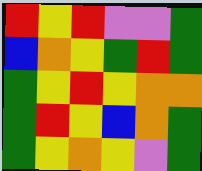[["red", "yellow", "red", "violet", "violet", "green"], ["blue", "orange", "yellow", "green", "red", "green"], ["green", "yellow", "red", "yellow", "orange", "orange"], ["green", "red", "yellow", "blue", "orange", "green"], ["green", "yellow", "orange", "yellow", "violet", "green"]]